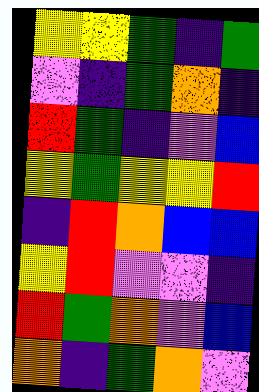[["yellow", "yellow", "green", "indigo", "green"], ["violet", "indigo", "green", "orange", "indigo"], ["red", "green", "indigo", "violet", "blue"], ["yellow", "green", "yellow", "yellow", "red"], ["indigo", "red", "orange", "blue", "blue"], ["yellow", "red", "violet", "violet", "indigo"], ["red", "green", "orange", "violet", "blue"], ["orange", "indigo", "green", "orange", "violet"]]